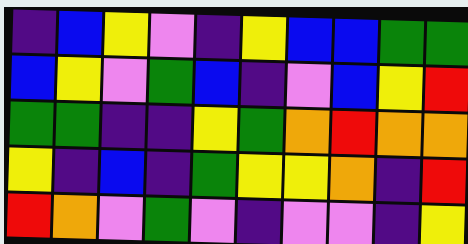[["indigo", "blue", "yellow", "violet", "indigo", "yellow", "blue", "blue", "green", "green"], ["blue", "yellow", "violet", "green", "blue", "indigo", "violet", "blue", "yellow", "red"], ["green", "green", "indigo", "indigo", "yellow", "green", "orange", "red", "orange", "orange"], ["yellow", "indigo", "blue", "indigo", "green", "yellow", "yellow", "orange", "indigo", "red"], ["red", "orange", "violet", "green", "violet", "indigo", "violet", "violet", "indigo", "yellow"]]